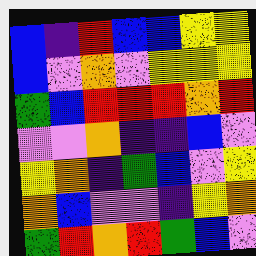[["blue", "indigo", "red", "blue", "blue", "yellow", "yellow"], ["blue", "violet", "orange", "violet", "yellow", "yellow", "yellow"], ["green", "blue", "red", "red", "red", "orange", "red"], ["violet", "violet", "orange", "indigo", "indigo", "blue", "violet"], ["yellow", "orange", "indigo", "green", "blue", "violet", "yellow"], ["orange", "blue", "violet", "violet", "indigo", "yellow", "orange"], ["green", "red", "orange", "red", "green", "blue", "violet"]]